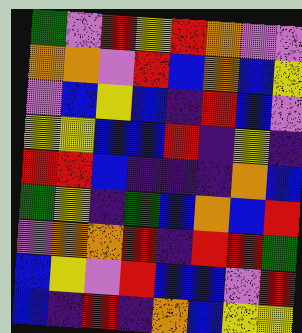[["green", "violet", "red", "yellow", "red", "orange", "violet", "violet"], ["orange", "orange", "violet", "red", "blue", "orange", "blue", "yellow"], ["violet", "blue", "yellow", "blue", "indigo", "red", "blue", "violet"], ["yellow", "yellow", "blue", "blue", "red", "indigo", "yellow", "indigo"], ["red", "red", "blue", "indigo", "indigo", "indigo", "orange", "blue"], ["green", "yellow", "indigo", "green", "blue", "orange", "blue", "red"], ["violet", "orange", "orange", "red", "indigo", "red", "red", "green"], ["blue", "yellow", "violet", "red", "blue", "blue", "violet", "red"], ["blue", "indigo", "red", "indigo", "orange", "blue", "yellow", "yellow"]]